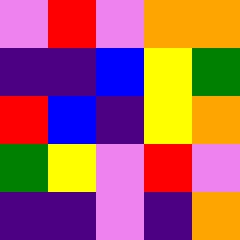[["violet", "red", "violet", "orange", "orange"], ["indigo", "indigo", "blue", "yellow", "green"], ["red", "blue", "indigo", "yellow", "orange"], ["green", "yellow", "violet", "red", "violet"], ["indigo", "indigo", "violet", "indigo", "orange"]]